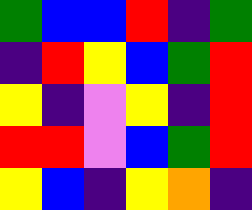[["green", "blue", "blue", "red", "indigo", "green"], ["indigo", "red", "yellow", "blue", "green", "red"], ["yellow", "indigo", "violet", "yellow", "indigo", "red"], ["red", "red", "violet", "blue", "green", "red"], ["yellow", "blue", "indigo", "yellow", "orange", "indigo"]]